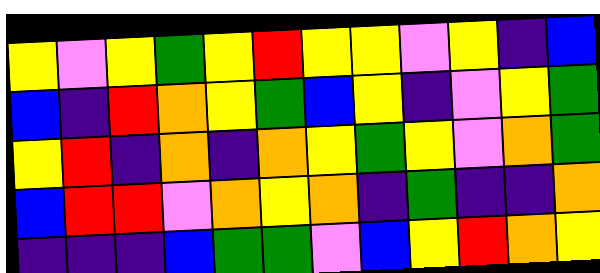[["yellow", "violet", "yellow", "green", "yellow", "red", "yellow", "yellow", "violet", "yellow", "indigo", "blue"], ["blue", "indigo", "red", "orange", "yellow", "green", "blue", "yellow", "indigo", "violet", "yellow", "green"], ["yellow", "red", "indigo", "orange", "indigo", "orange", "yellow", "green", "yellow", "violet", "orange", "green"], ["blue", "red", "red", "violet", "orange", "yellow", "orange", "indigo", "green", "indigo", "indigo", "orange"], ["indigo", "indigo", "indigo", "blue", "green", "green", "violet", "blue", "yellow", "red", "orange", "yellow"]]